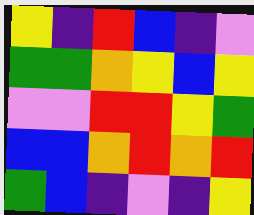[["yellow", "indigo", "red", "blue", "indigo", "violet"], ["green", "green", "orange", "yellow", "blue", "yellow"], ["violet", "violet", "red", "red", "yellow", "green"], ["blue", "blue", "orange", "red", "orange", "red"], ["green", "blue", "indigo", "violet", "indigo", "yellow"]]